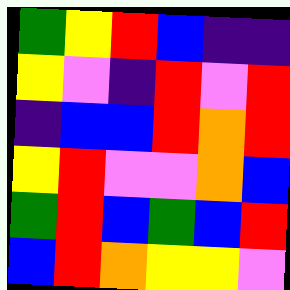[["green", "yellow", "red", "blue", "indigo", "indigo"], ["yellow", "violet", "indigo", "red", "violet", "red"], ["indigo", "blue", "blue", "red", "orange", "red"], ["yellow", "red", "violet", "violet", "orange", "blue"], ["green", "red", "blue", "green", "blue", "red"], ["blue", "red", "orange", "yellow", "yellow", "violet"]]